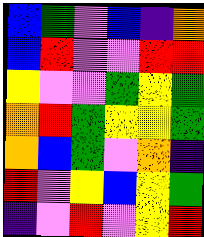[["blue", "green", "violet", "blue", "indigo", "orange"], ["blue", "red", "violet", "violet", "red", "red"], ["yellow", "violet", "violet", "green", "yellow", "green"], ["orange", "red", "green", "yellow", "yellow", "green"], ["orange", "blue", "green", "violet", "orange", "indigo"], ["red", "violet", "yellow", "blue", "yellow", "green"], ["indigo", "violet", "red", "violet", "yellow", "red"]]